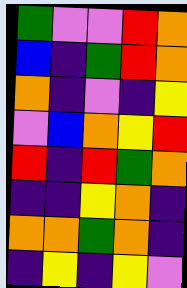[["green", "violet", "violet", "red", "orange"], ["blue", "indigo", "green", "red", "orange"], ["orange", "indigo", "violet", "indigo", "yellow"], ["violet", "blue", "orange", "yellow", "red"], ["red", "indigo", "red", "green", "orange"], ["indigo", "indigo", "yellow", "orange", "indigo"], ["orange", "orange", "green", "orange", "indigo"], ["indigo", "yellow", "indigo", "yellow", "violet"]]